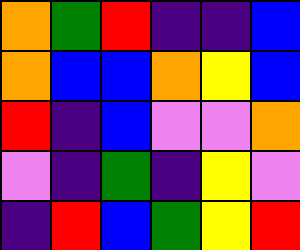[["orange", "green", "red", "indigo", "indigo", "blue"], ["orange", "blue", "blue", "orange", "yellow", "blue"], ["red", "indigo", "blue", "violet", "violet", "orange"], ["violet", "indigo", "green", "indigo", "yellow", "violet"], ["indigo", "red", "blue", "green", "yellow", "red"]]